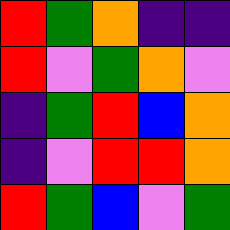[["red", "green", "orange", "indigo", "indigo"], ["red", "violet", "green", "orange", "violet"], ["indigo", "green", "red", "blue", "orange"], ["indigo", "violet", "red", "red", "orange"], ["red", "green", "blue", "violet", "green"]]